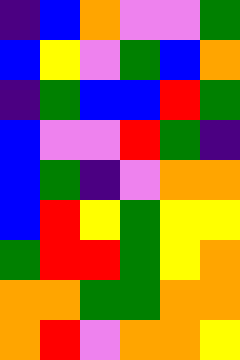[["indigo", "blue", "orange", "violet", "violet", "green"], ["blue", "yellow", "violet", "green", "blue", "orange"], ["indigo", "green", "blue", "blue", "red", "green"], ["blue", "violet", "violet", "red", "green", "indigo"], ["blue", "green", "indigo", "violet", "orange", "orange"], ["blue", "red", "yellow", "green", "yellow", "yellow"], ["green", "red", "red", "green", "yellow", "orange"], ["orange", "orange", "green", "green", "orange", "orange"], ["orange", "red", "violet", "orange", "orange", "yellow"]]